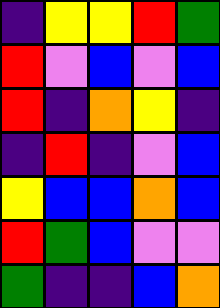[["indigo", "yellow", "yellow", "red", "green"], ["red", "violet", "blue", "violet", "blue"], ["red", "indigo", "orange", "yellow", "indigo"], ["indigo", "red", "indigo", "violet", "blue"], ["yellow", "blue", "blue", "orange", "blue"], ["red", "green", "blue", "violet", "violet"], ["green", "indigo", "indigo", "blue", "orange"]]